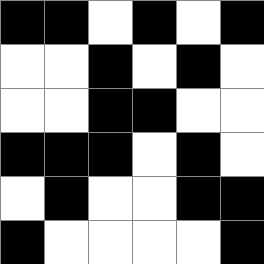[["black", "black", "white", "black", "white", "black"], ["white", "white", "black", "white", "black", "white"], ["white", "white", "black", "black", "white", "white"], ["black", "black", "black", "white", "black", "white"], ["white", "black", "white", "white", "black", "black"], ["black", "white", "white", "white", "white", "black"]]